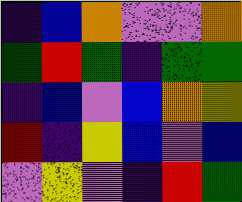[["indigo", "blue", "orange", "violet", "violet", "orange"], ["green", "red", "green", "indigo", "green", "green"], ["indigo", "blue", "violet", "blue", "orange", "yellow"], ["red", "indigo", "yellow", "blue", "violet", "blue"], ["violet", "yellow", "violet", "indigo", "red", "green"]]